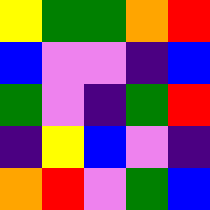[["yellow", "green", "green", "orange", "red"], ["blue", "violet", "violet", "indigo", "blue"], ["green", "violet", "indigo", "green", "red"], ["indigo", "yellow", "blue", "violet", "indigo"], ["orange", "red", "violet", "green", "blue"]]